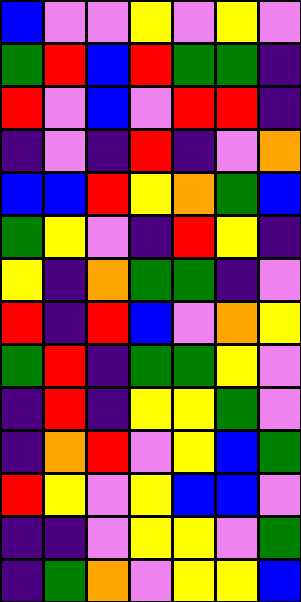[["blue", "violet", "violet", "yellow", "violet", "yellow", "violet"], ["green", "red", "blue", "red", "green", "green", "indigo"], ["red", "violet", "blue", "violet", "red", "red", "indigo"], ["indigo", "violet", "indigo", "red", "indigo", "violet", "orange"], ["blue", "blue", "red", "yellow", "orange", "green", "blue"], ["green", "yellow", "violet", "indigo", "red", "yellow", "indigo"], ["yellow", "indigo", "orange", "green", "green", "indigo", "violet"], ["red", "indigo", "red", "blue", "violet", "orange", "yellow"], ["green", "red", "indigo", "green", "green", "yellow", "violet"], ["indigo", "red", "indigo", "yellow", "yellow", "green", "violet"], ["indigo", "orange", "red", "violet", "yellow", "blue", "green"], ["red", "yellow", "violet", "yellow", "blue", "blue", "violet"], ["indigo", "indigo", "violet", "yellow", "yellow", "violet", "green"], ["indigo", "green", "orange", "violet", "yellow", "yellow", "blue"]]